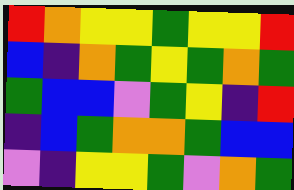[["red", "orange", "yellow", "yellow", "green", "yellow", "yellow", "red"], ["blue", "indigo", "orange", "green", "yellow", "green", "orange", "green"], ["green", "blue", "blue", "violet", "green", "yellow", "indigo", "red"], ["indigo", "blue", "green", "orange", "orange", "green", "blue", "blue"], ["violet", "indigo", "yellow", "yellow", "green", "violet", "orange", "green"]]